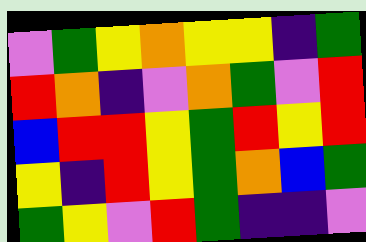[["violet", "green", "yellow", "orange", "yellow", "yellow", "indigo", "green"], ["red", "orange", "indigo", "violet", "orange", "green", "violet", "red"], ["blue", "red", "red", "yellow", "green", "red", "yellow", "red"], ["yellow", "indigo", "red", "yellow", "green", "orange", "blue", "green"], ["green", "yellow", "violet", "red", "green", "indigo", "indigo", "violet"]]